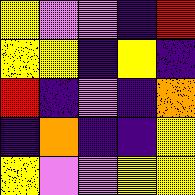[["yellow", "violet", "violet", "indigo", "red"], ["yellow", "yellow", "indigo", "yellow", "indigo"], ["red", "indigo", "violet", "indigo", "orange"], ["indigo", "orange", "indigo", "indigo", "yellow"], ["yellow", "violet", "violet", "yellow", "yellow"]]